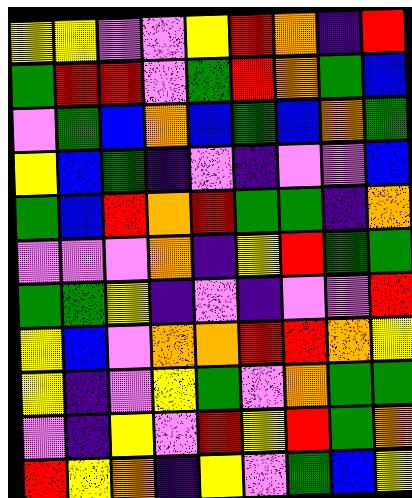[["yellow", "yellow", "violet", "violet", "yellow", "red", "orange", "indigo", "red"], ["green", "red", "red", "violet", "green", "red", "orange", "green", "blue"], ["violet", "green", "blue", "orange", "blue", "green", "blue", "orange", "green"], ["yellow", "blue", "green", "indigo", "violet", "indigo", "violet", "violet", "blue"], ["green", "blue", "red", "orange", "red", "green", "green", "indigo", "orange"], ["violet", "violet", "violet", "orange", "indigo", "yellow", "red", "green", "green"], ["green", "green", "yellow", "indigo", "violet", "indigo", "violet", "violet", "red"], ["yellow", "blue", "violet", "orange", "orange", "red", "red", "orange", "yellow"], ["yellow", "indigo", "violet", "yellow", "green", "violet", "orange", "green", "green"], ["violet", "indigo", "yellow", "violet", "red", "yellow", "red", "green", "orange"], ["red", "yellow", "orange", "indigo", "yellow", "violet", "green", "blue", "yellow"]]